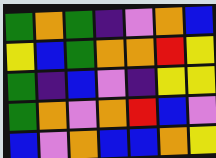[["green", "orange", "green", "indigo", "violet", "orange", "blue"], ["yellow", "blue", "green", "orange", "orange", "red", "yellow"], ["green", "indigo", "blue", "violet", "indigo", "yellow", "yellow"], ["green", "orange", "violet", "orange", "red", "blue", "violet"], ["blue", "violet", "orange", "blue", "blue", "orange", "yellow"]]